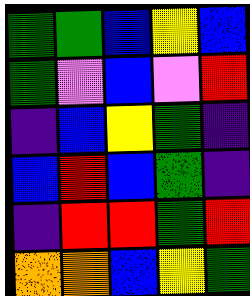[["green", "green", "blue", "yellow", "blue"], ["green", "violet", "blue", "violet", "red"], ["indigo", "blue", "yellow", "green", "indigo"], ["blue", "red", "blue", "green", "indigo"], ["indigo", "red", "red", "green", "red"], ["orange", "orange", "blue", "yellow", "green"]]